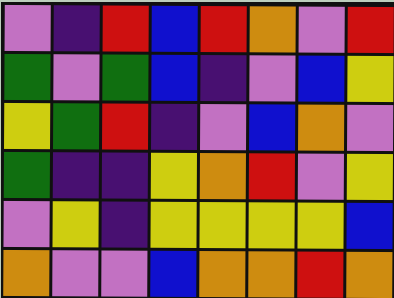[["violet", "indigo", "red", "blue", "red", "orange", "violet", "red"], ["green", "violet", "green", "blue", "indigo", "violet", "blue", "yellow"], ["yellow", "green", "red", "indigo", "violet", "blue", "orange", "violet"], ["green", "indigo", "indigo", "yellow", "orange", "red", "violet", "yellow"], ["violet", "yellow", "indigo", "yellow", "yellow", "yellow", "yellow", "blue"], ["orange", "violet", "violet", "blue", "orange", "orange", "red", "orange"]]